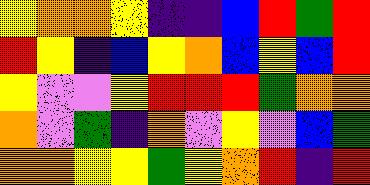[["yellow", "orange", "orange", "yellow", "indigo", "indigo", "blue", "red", "green", "red"], ["red", "yellow", "indigo", "blue", "yellow", "orange", "blue", "yellow", "blue", "red"], ["yellow", "violet", "violet", "yellow", "red", "red", "red", "green", "orange", "orange"], ["orange", "violet", "green", "indigo", "orange", "violet", "yellow", "violet", "blue", "green"], ["orange", "orange", "yellow", "yellow", "green", "yellow", "orange", "red", "indigo", "red"]]